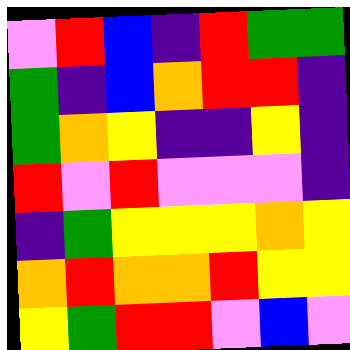[["violet", "red", "blue", "indigo", "red", "green", "green"], ["green", "indigo", "blue", "orange", "red", "red", "indigo"], ["green", "orange", "yellow", "indigo", "indigo", "yellow", "indigo"], ["red", "violet", "red", "violet", "violet", "violet", "indigo"], ["indigo", "green", "yellow", "yellow", "yellow", "orange", "yellow"], ["orange", "red", "orange", "orange", "red", "yellow", "yellow"], ["yellow", "green", "red", "red", "violet", "blue", "violet"]]